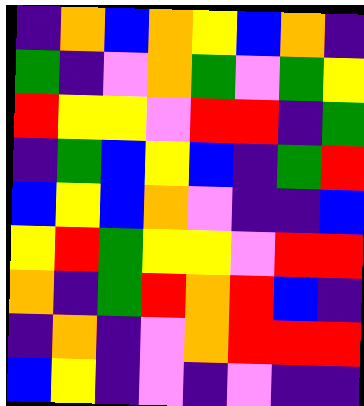[["indigo", "orange", "blue", "orange", "yellow", "blue", "orange", "indigo"], ["green", "indigo", "violet", "orange", "green", "violet", "green", "yellow"], ["red", "yellow", "yellow", "violet", "red", "red", "indigo", "green"], ["indigo", "green", "blue", "yellow", "blue", "indigo", "green", "red"], ["blue", "yellow", "blue", "orange", "violet", "indigo", "indigo", "blue"], ["yellow", "red", "green", "yellow", "yellow", "violet", "red", "red"], ["orange", "indigo", "green", "red", "orange", "red", "blue", "indigo"], ["indigo", "orange", "indigo", "violet", "orange", "red", "red", "red"], ["blue", "yellow", "indigo", "violet", "indigo", "violet", "indigo", "indigo"]]